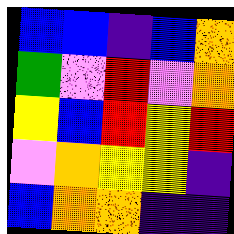[["blue", "blue", "indigo", "blue", "orange"], ["green", "violet", "red", "violet", "orange"], ["yellow", "blue", "red", "yellow", "red"], ["violet", "orange", "yellow", "yellow", "indigo"], ["blue", "orange", "orange", "indigo", "indigo"]]